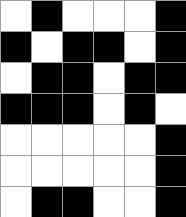[["white", "black", "white", "white", "white", "black"], ["black", "white", "black", "black", "white", "black"], ["white", "black", "black", "white", "black", "black"], ["black", "black", "black", "white", "black", "white"], ["white", "white", "white", "white", "white", "black"], ["white", "white", "white", "white", "white", "black"], ["white", "black", "black", "white", "white", "black"]]